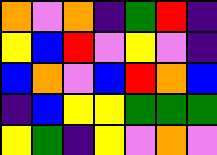[["orange", "violet", "orange", "indigo", "green", "red", "indigo"], ["yellow", "blue", "red", "violet", "yellow", "violet", "indigo"], ["blue", "orange", "violet", "blue", "red", "orange", "blue"], ["indigo", "blue", "yellow", "yellow", "green", "green", "green"], ["yellow", "green", "indigo", "yellow", "violet", "orange", "violet"]]